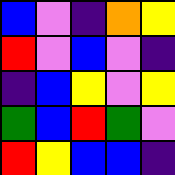[["blue", "violet", "indigo", "orange", "yellow"], ["red", "violet", "blue", "violet", "indigo"], ["indigo", "blue", "yellow", "violet", "yellow"], ["green", "blue", "red", "green", "violet"], ["red", "yellow", "blue", "blue", "indigo"]]